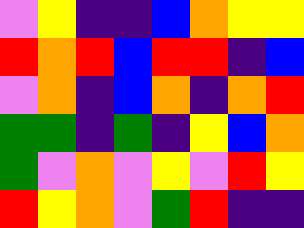[["violet", "yellow", "indigo", "indigo", "blue", "orange", "yellow", "yellow"], ["red", "orange", "red", "blue", "red", "red", "indigo", "blue"], ["violet", "orange", "indigo", "blue", "orange", "indigo", "orange", "red"], ["green", "green", "indigo", "green", "indigo", "yellow", "blue", "orange"], ["green", "violet", "orange", "violet", "yellow", "violet", "red", "yellow"], ["red", "yellow", "orange", "violet", "green", "red", "indigo", "indigo"]]